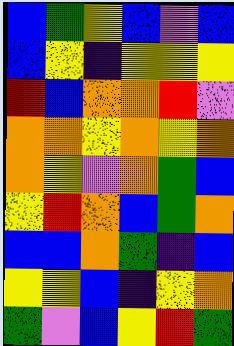[["blue", "green", "yellow", "blue", "violet", "blue"], ["blue", "yellow", "indigo", "yellow", "yellow", "yellow"], ["red", "blue", "orange", "orange", "red", "violet"], ["orange", "orange", "yellow", "orange", "yellow", "orange"], ["orange", "yellow", "violet", "orange", "green", "blue"], ["yellow", "red", "orange", "blue", "green", "orange"], ["blue", "blue", "orange", "green", "indigo", "blue"], ["yellow", "yellow", "blue", "indigo", "yellow", "orange"], ["green", "violet", "blue", "yellow", "red", "green"]]